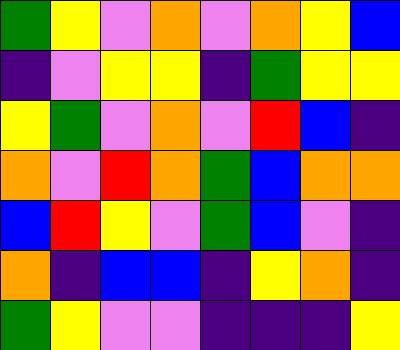[["green", "yellow", "violet", "orange", "violet", "orange", "yellow", "blue"], ["indigo", "violet", "yellow", "yellow", "indigo", "green", "yellow", "yellow"], ["yellow", "green", "violet", "orange", "violet", "red", "blue", "indigo"], ["orange", "violet", "red", "orange", "green", "blue", "orange", "orange"], ["blue", "red", "yellow", "violet", "green", "blue", "violet", "indigo"], ["orange", "indigo", "blue", "blue", "indigo", "yellow", "orange", "indigo"], ["green", "yellow", "violet", "violet", "indigo", "indigo", "indigo", "yellow"]]